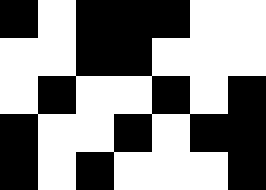[["black", "white", "black", "black", "black", "white", "white"], ["white", "white", "black", "black", "white", "white", "white"], ["white", "black", "white", "white", "black", "white", "black"], ["black", "white", "white", "black", "white", "black", "black"], ["black", "white", "black", "white", "white", "white", "black"]]